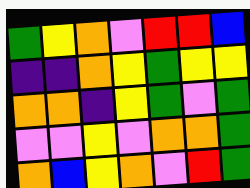[["green", "yellow", "orange", "violet", "red", "red", "blue"], ["indigo", "indigo", "orange", "yellow", "green", "yellow", "yellow"], ["orange", "orange", "indigo", "yellow", "green", "violet", "green"], ["violet", "violet", "yellow", "violet", "orange", "orange", "green"], ["orange", "blue", "yellow", "orange", "violet", "red", "green"]]